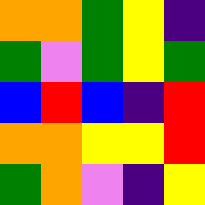[["orange", "orange", "green", "yellow", "indigo"], ["green", "violet", "green", "yellow", "green"], ["blue", "red", "blue", "indigo", "red"], ["orange", "orange", "yellow", "yellow", "red"], ["green", "orange", "violet", "indigo", "yellow"]]